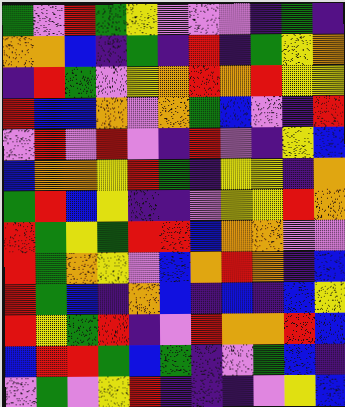[["green", "violet", "red", "green", "yellow", "violet", "violet", "violet", "indigo", "green", "indigo"], ["orange", "orange", "blue", "indigo", "green", "indigo", "red", "indigo", "green", "yellow", "orange"], ["indigo", "red", "green", "violet", "yellow", "orange", "red", "orange", "red", "yellow", "yellow"], ["red", "blue", "blue", "orange", "violet", "orange", "green", "blue", "violet", "indigo", "red"], ["violet", "red", "violet", "red", "violet", "indigo", "red", "violet", "indigo", "yellow", "blue"], ["blue", "orange", "orange", "yellow", "red", "green", "indigo", "yellow", "yellow", "indigo", "orange"], ["green", "red", "blue", "yellow", "indigo", "indigo", "violet", "yellow", "yellow", "red", "orange"], ["red", "green", "yellow", "green", "red", "red", "blue", "orange", "orange", "violet", "violet"], ["red", "green", "orange", "yellow", "violet", "blue", "orange", "red", "orange", "indigo", "blue"], ["red", "green", "blue", "indigo", "orange", "blue", "indigo", "blue", "indigo", "blue", "yellow"], ["red", "yellow", "green", "red", "indigo", "violet", "red", "orange", "orange", "red", "blue"], ["blue", "red", "red", "green", "blue", "green", "indigo", "violet", "green", "blue", "indigo"], ["violet", "green", "violet", "yellow", "red", "indigo", "indigo", "indigo", "violet", "yellow", "blue"]]